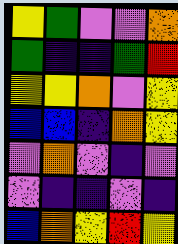[["yellow", "green", "violet", "violet", "orange"], ["green", "indigo", "indigo", "green", "red"], ["yellow", "yellow", "orange", "violet", "yellow"], ["blue", "blue", "indigo", "orange", "yellow"], ["violet", "orange", "violet", "indigo", "violet"], ["violet", "indigo", "indigo", "violet", "indigo"], ["blue", "orange", "yellow", "red", "yellow"]]